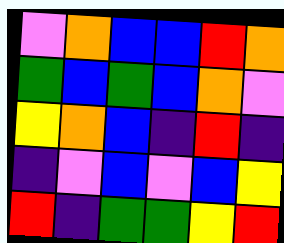[["violet", "orange", "blue", "blue", "red", "orange"], ["green", "blue", "green", "blue", "orange", "violet"], ["yellow", "orange", "blue", "indigo", "red", "indigo"], ["indigo", "violet", "blue", "violet", "blue", "yellow"], ["red", "indigo", "green", "green", "yellow", "red"]]